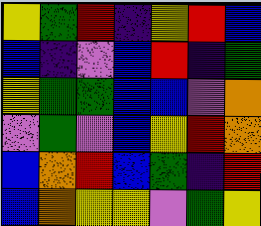[["yellow", "green", "red", "indigo", "yellow", "red", "blue"], ["blue", "indigo", "violet", "blue", "red", "indigo", "green"], ["yellow", "green", "green", "blue", "blue", "violet", "orange"], ["violet", "green", "violet", "blue", "yellow", "red", "orange"], ["blue", "orange", "red", "blue", "green", "indigo", "red"], ["blue", "orange", "yellow", "yellow", "violet", "green", "yellow"]]